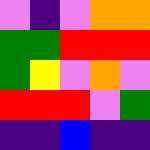[["violet", "indigo", "violet", "orange", "orange"], ["green", "green", "red", "red", "red"], ["green", "yellow", "violet", "orange", "violet"], ["red", "red", "red", "violet", "green"], ["indigo", "indigo", "blue", "indigo", "indigo"]]